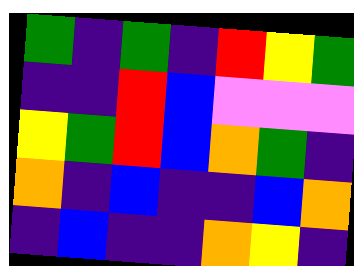[["green", "indigo", "green", "indigo", "red", "yellow", "green"], ["indigo", "indigo", "red", "blue", "violet", "violet", "violet"], ["yellow", "green", "red", "blue", "orange", "green", "indigo"], ["orange", "indigo", "blue", "indigo", "indigo", "blue", "orange"], ["indigo", "blue", "indigo", "indigo", "orange", "yellow", "indigo"]]